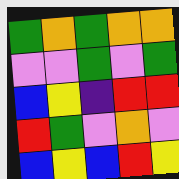[["green", "orange", "green", "orange", "orange"], ["violet", "violet", "green", "violet", "green"], ["blue", "yellow", "indigo", "red", "red"], ["red", "green", "violet", "orange", "violet"], ["blue", "yellow", "blue", "red", "yellow"]]